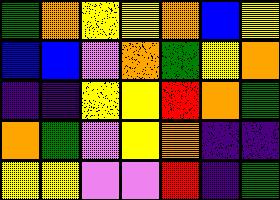[["green", "orange", "yellow", "yellow", "orange", "blue", "yellow"], ["blue", "blue", "violet", "orange", "green", "yellow", "orange"], ["indigo", "indigo", "yellow", "yellow", "red", "orange", "green"], ["orange", "green", "violet", "yellow", "orange", "indigo", "indigo"], ["yellow", "yellow", "violet", "violet", "red", "indigo", "green"]]